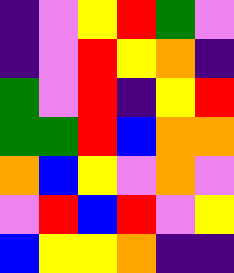[["indigo", "violet", "yellow", "red", "green", "violet"], ["indigo", "violet", "red", "yellow", "orange", "indigo"], ["green", "violet", "red", "indigo", "yellow", "red"], ["green", "green", "red", "blue", "orange", "orange"], ["orange", "blue", "yellow", "violet", "orange", "violet"], ["violet", "red", "blue", "red", "violet", "yellow"], ["blue", "yellow", "yellow", "orange", "indigo", "indigo"]]